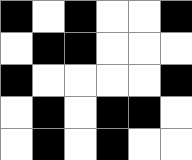[["black", "white", "black", "white", "white", "black"], ["white", "black", "black", "white", "white", "white"], ["black", "white", "white", "white", "white", "black"], ["white", "black", "white", "black", "black", "white"], ["white", "black", "white", "black", "white", "white"]]